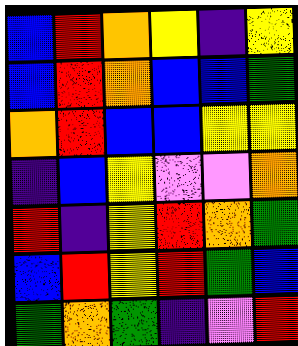[["blue", "red", "orange", "yellow", "indigo", "yellow"], ["blue", "red", "orange", "blue", "blue", "green"], ["orange", "red", "blue", "blue", "yellow", "yellow"], ["indigo", "blue", "yellow", "violet", "violet", "orange"], ["red", "indigo", "yellow", "red", "orange", "green"], ["blue", "red", "yellow", "red", "green", "blue"], ["green", "orange", "green", "indigo", "violet", "red"]]